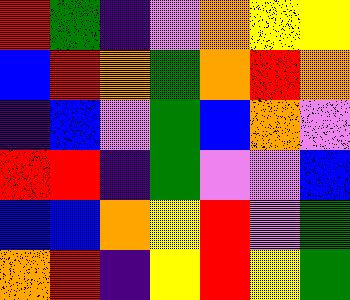[["red", "green", "indigo", "violet", "orange", "yellow", "yellow"], ["blue", "red", "orange", "green", "orange", "red", "orange"], ["indigo", "blue", "violet", "green", "blue", "orange", "violet"], ["red", "red", "indigo", "green", "violet", "violet", "blue"], ["blue", "blue", "orange", "yellow", "red", "violet", "green"], ["orange", "red", "indigo", "yellow", "red", "yellow", "green"]]